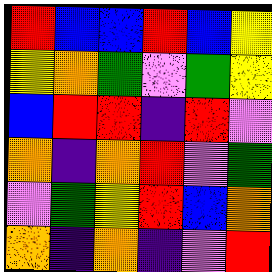[["red", "blue", "blue", "red", "blue", "yellow"], ["yellow", "orange", "green", "violet", "green", "yellow"], ["blue", "red", "red", "indigo", "red", "violet"], ["orange", "indigo", "orange", "red", "violet", "green"], ["violet", "green", "yellow", "red", "blue", "orange"], ["orange", "indigo", "orange", "indigo", "violet", "red"]]